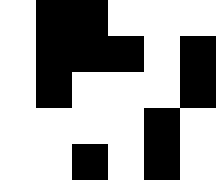[["white", "black", "black", "white", "white", "white"], ["white", "black", "black", "black", "white", "black"], ["white", "black", "white", "white", "white", "black"], ["white", "white", "white", "white", "black", "white"], ["white", "white", "black", "white", "black", "white"]]